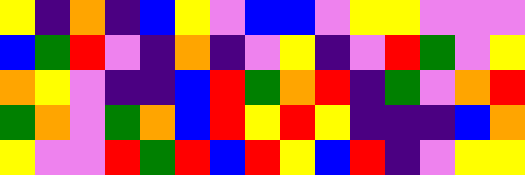[["yellow", "indigo", "orange", "indigo", "blue", "yellow", "violet", "blue", "blue", "violet", "yellow", "yellow", "violet", "violet", "violet"], ["blue", "green", "red", "violet", "indigo", "orange", "indigo", "violet", "yellow", "indigo", "violet", "red", "green", "violet", "yellow"], ["orange", "yellow", "violet", "indigo", "indigo", "blue", "red", "green", "orange", "red", "indigo", "green", "violet", "orange", "red"], ["green", "orange", "violet", "green", "orange", "blue", "red", "yellow", "red", "yellow", "indigo", "indigo", "indigo", "blue", "orange"], ["yellow", "violet", "violet", "red", "green", "red", "blue", "red", "yellow", "blue", "red", "indigo", "violet", "yellow", "yellow"]]